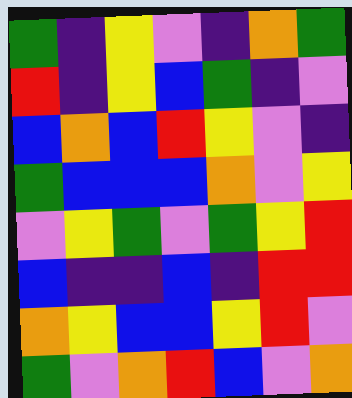[["green", "indigo", "yellow", "violet", "indigo", "orange", "green"], ["red", "indigo", "yellow", "blue", "green", "indigo", "violet"], ["blue", "orange", "blue", "red", "yellow", "violet", "indigo"], ["green", "blue", "blue", "blue", "orange", "violet", "yellow"], ["violet", "yellow", "green", "violet", "green", "yellow", "red"], ["blue", "indigo", "indigo", "blue", "indigo", "red", "red"], ["orange", "yellow", "blue", "blue", "yellow", "red", "violet"], ["green", "violet", "orange", "red", "blue", "violet", "orange"]]